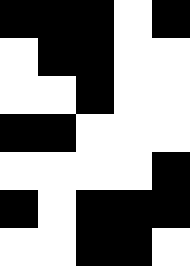[["black", "black", "black", "white", "black"], ["white", "black", "black", "white", "white"], ["white", "white", "black", "white", "white"], ["black", "black", "white", "white", "white"], ["white", "white", "white", "white", "black"], ["black", "white", "black", "black", "black"], ["white", "white", "black", "black", "white"]]